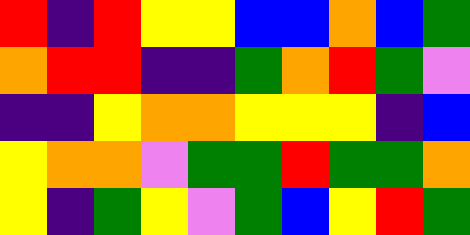[["red", "indigo", "red", "yellow", "yellow", "blue", "blue", "orange", "blue", "green"], ["orange", "red", "red", "indigo", "indigo", "green", "orange", "red", "green", "violet"], ["indigo", "indigo", "yellow", "orange", "orange", "yellow", "yellow", "yellow", "indigo", "blue"], ["yellow", "orange", "orange", "violet", "green", "green", "red", "green", "green", "orange"], ["yellow", "indigo", "green", "yellow", "violet", "green", "blue", "yellow", "red", "green"]]